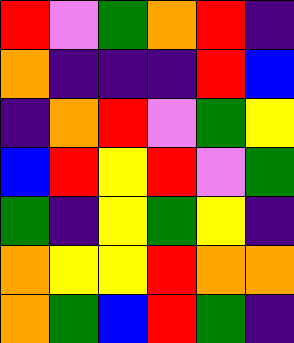[["red", "violet", "green", "orange", "red", "indigo"], ["orange", "indigo", "indigo", "indigo", "red", "blue"], ["indigo", "orange", "red", "violet", "green", "yellow"], ["blue", "red", "yellow", "red", "violet", "green"], ["green", "indigo", "yellow", "green", "yellow", "indigo"], ["orange", "yellow", "yellow", "red", "orange", "orange"], ["orange", "green", "blue", "red", "green", "indigo"]]